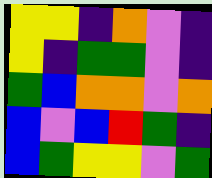[["yellow", "yellow", "indigo", "orange", "violet", "indigo"], ["yellow", "indigo", "green", "green", "violet", "indigo"], ["green", "blue", "orange", "orange", "violet", "orange"], ["blue", "violet", "blue", "red", "green", "indigo"], ["blue", "green", "yellow", "yellow", "violet", "green"]]